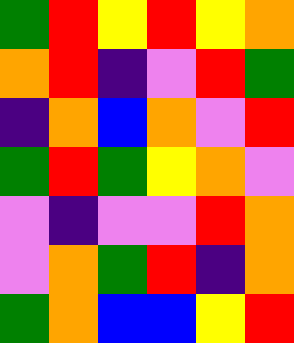[["green", "red", "yellow", "red", "yellow", "orange"], ["orange", "red", "indigo", "violet", "red", "green"], ["indigo", "orange", "blue", "orange", "violet", "red"], ["green", "red", "green", "yellow", "orange", "violet"], ["violet", "indigo", "violet", "violet", "red", "orange"], ["violet", "orange", "green", "red", "indigo", "orange"], ["green", "orange", "blue", "blue", "yellow", "red"]]